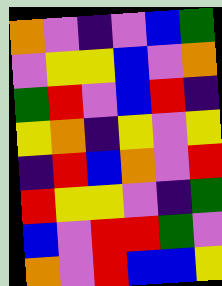[["orange", "violet", "indigo", "violet", "blue", "green"], ["violet", "yellow", "yellow", "blue", "violet", "orange"], ["green", "red", "violet", "blue", "red", "indigo"], ["yellow", "orange", "indigo", "yellow", "violet", "yellow"], ["indigo", "red", "blue", "orange", "violet", "red"], ["red", "yellow", "yellow", "violet", "indigo", "green"], ["blue", "violet", "red", "red", "green", "violet"], ["orange", "violet", "red", "blue", "blue", "yellow"]]